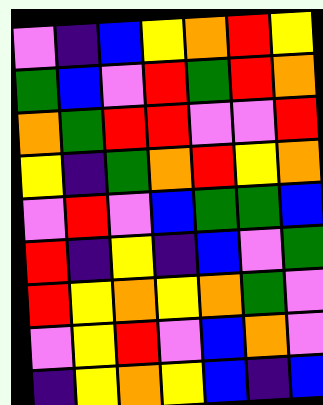[["violet", "indigo", "blue", "yellow", "orange", "red", "yellow"], ["green", "blue", "violet", "red", "green", "red", "orange"], ["orange", "green", "red", "red", "violet", "violet", "red"], ["yellow", "indigo", "green", "orange", "red", "yellow", "orange"], ["violet", "red", "violet", "blue", "green", "green", "blue"], ["red", "indigo", "yellow", "indigo", "blue", "violet", "green"], ["red", "yellow", "orange", "yellow", "orange", "green", "violet"], ["violet", "yellow", "red", "violet", "blue", "orange", "violet"], ["indigo", "yellow", "orange", "yellow", "blue", "indigo", "blue"]]